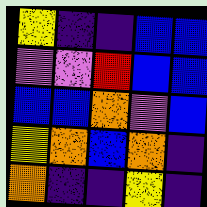[["yellow", "indigo", "indigo", "blue", "blue"], ["violet", "violet", "red", "blue", "blue"], ["blue", "blue", "orange", "violet", "blue"], ["yellow", "orange", "blue", "orange", "indigo"], ["orange", "indigo", "indigo", "yellow", "indigo"]]